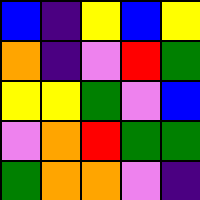[["blue", "indigo", "yellow", "blue", "yellow"], ["orange", "indigo", "violet", "red", "green"], ["yellow", "yellow", "green", "violet", "blue"], ["violet", "orange", "red", "green", "green"], ["green", "orange", "orange", "violet", "indigo"]]